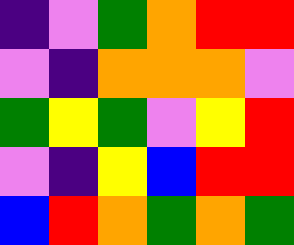[["indigo", "violet", "green", "orange", "red", "red"], ["violet", "indigo", "orange", "orange", "orange", "violet"], ["green", "yellow", "green", "violet", "yellow", "red"], ["violet", "indigo", "yellow", "blue", "red", "red"], ["blue", "red", "orange", "green", "orange", "green"]]